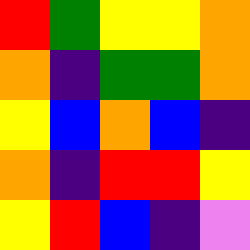[["red", "green", "yellow", "yellow", "orange"], ["orange", "indigo", "green", "green", "orange"], ["yellow", "blue", "orange", "blue", "indigo"], ["orange", "indigo", "red", "red", "yellow"], ["yellow", "red", "blue", "indigo", "violet"]]